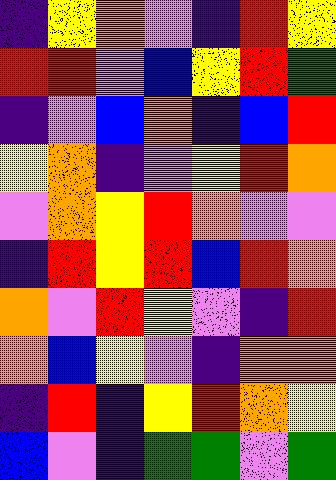[["indigo", "yellow", "orange", "violet", "indigo", "red", "yellow"], ["red", "red", "violet", "blue", "yellow", "red", "green"], ["indigo", "violet", "blue", "orange", "indigo", "blue", "red"], ["yellow", "orange", "indigo", "violet", "yellow", "red", "orange"], ["violet", "orange", "yellow", "red", "orange", "violet", "violet"], ["indigo", "red", "yellow", "red", "blue", "red", "orange"], ["orange", "violet", "red", "yellow", "violet", "indigo", "red"], ["orange", "blue", "yellow", "violet", "indigo", "orange", "orange"], ["indigo", "red", "indigo", "yellow", "red", "orange", "yellow"], ["blue", "violet", "indigo", "green", "green", "violet", "green"]]